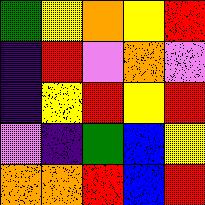[["green", "yellow", "orange", "yellow", "red"], ["indigo", "red", "violet", "orange", "violet"], ["indigo", "yellow", "red", "yellow", "red"], ["violet", "indigo", "green", "blue", "yellow"], ["orange", "orange", "red", "blue", "red"]]